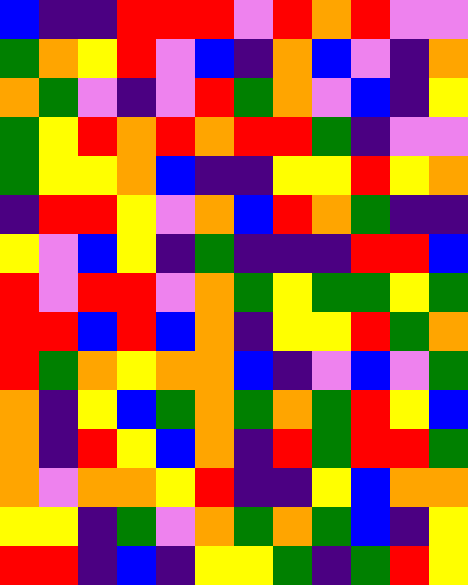[["blue", "indigo", "indigo", "red", "red", "red", "violet", "red", "orange", "red", "violet", "violet"], ["green", "orange", "yellow", "red", "violet", "blue", "indigo", "orange", "blue", "violet", "indigo", "orange"], ["orange", "green", "violet", "indigo", "violet", "red", "green", "orange", "violet", "blue", "indigo", "yellow"], ["green", "yellow", "red", "orange", "red", "orange", "red", "red", "green", "indigo", "violet", "violet"], ["green", "yellow", "yellow", "orange", "blue", "indigo", "indigo", "yellow", "yellow", "red", "yellow", "orange"], ["indigo", "red", "red", "yellow", "violet", "orange", "blue", "red", "orange", "green", "indigo", "indigo"], ["yellow", "violet", "blue", "yellow", "indigo", "green", "indigo", "indigo", "indigo", "red", "red", "blue"], ["red", "violet", "red", "red", "violet", "orange", "green", "yellow", "green", "green", "yellow", "green"], ["red", "red", "blue", "red", "blue", "orange", "indigo", "yellow", "yellow", "red", "green", "orange"], ["red", "green", "orange", "yellow", "orange", "orange", "blue", "indigo", "violet", "blue", "violet", "green"], ["orange", "indigo", "yellow", "blue", "green", "orange", "green", "orange", "green", "red", "yellow", "blue"], ["orange", "indigo", "red", "yellow", "blue", "orange", "indigo", "red", "green", "red", "red", "green"], ["orange", "violet", "orange", "orange", "yellow", "red", "indigo", "indigo", "yellow", "blue", "orange", "orange"], ["yellow", "yellow", "indigo", "green", "violet", "orange", "green", "orange", "green", "blue", "indigo", "yellow"], ["red", "red", "indigo", "blue", "indigo", "yellow", "yellow", "green", "indigo", "green", "red", "yellow"]]